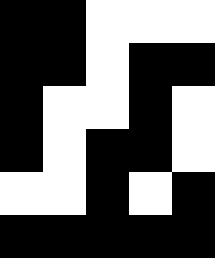[["black", "black", "white", "white", "white"], ["black", "black", "white", "black", "black"], ["black", "white", "white", "black", "white"], ["black", "white", "black", "black", "white"], ["white", "white", "black", "white", "black"], ["black", "black", "black", "black", "black"]]